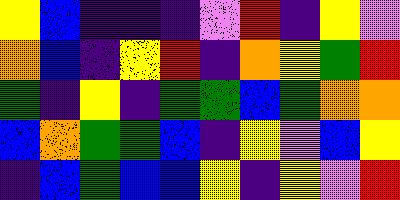[["yellow", "blue", "indigo", "indigo", "indigo", "violet", "red", "indigo", "yellow", "violet"], ["orange", "blue", "indigo", "yellow", "red", "indigo", "orange", "yellow", "green", "red"], ["green", "indigo", "yellow", "indigo", "green", "green", "blue", "green", "orange", "orange"], ["blue", "orange", "green", "green", "blue", "indigo", "yellow", "violet", "blue", "yellow"], ["indigo", "blue", "green", "blue", "blue", "yellow", "indigo", "yellow", "violet", "red"]]